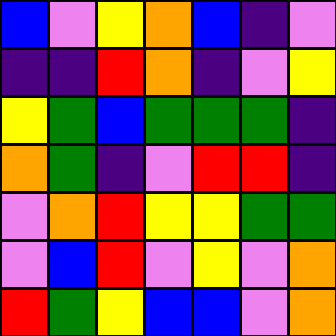[["blue", "violet", "yellow", "orange", "blue", "indigo", "violet"], ["indigo", "indigo", "red", "orange", "indigo", "violet", "yellow"], ["yellow", "green", "blue", "green", "green", "green", "indigo"], ["orange", "green", "indigo", "violet", "red", "red", "indigo"], ["violet", "orange", "red", "yellow", "yellow", "green", "green"], ["violet", "blue", "red", "violet", "yellow", "violet", "orange"], ["red", "green", "yellow", "blue", "blue", "violet", "orange"]]